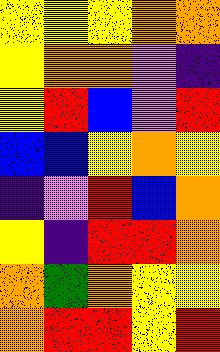[["yellow", "yellow", "yellow", "orange", "orange"], ["yellow", "orange", "orange", "violet", "indigo"], ["yellow", "red", "blue", "violet", "red"], ["blue", "blue", "yellow", "orange", "yellow"], ["indigo", "violet", "red", "blue", "orange"], ["yellow", "indigo", "red", "red", "orange"], ["orange", "green", "orange", "yellow", "yellow"], ["orange", "red", "red", "yellow", "red"]]